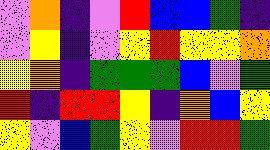[["violet", "orange", "indigo", "violet", "red", "blue", "blue", "green", "indigo"], ["violet", "yellow", "indigo", "violet", "yellow", "red", "yellow", "yellow", "orange"], ["yellow", "orange", "indigo", "green", "green", "green", "blue", "violet", "green"], ["red", "indigo", "red", "red", "yellow", "indigo", "orange", "blue", "yellow"], ["yellow", "violet", "blue", "green", "yellow", "violet", "red", "red", "green"]]